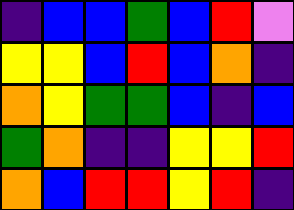[["indigo", "blue", "blue", "green", "blue", "red", "violet"], ["yellow", "yellow", "blue", "red", "blue", "orange", "indigo"], ["orange", "yellow", "green", "green", "blue", "indigo", "blue"], ["green", "orange", "indigo", "indigo", "yellow", "yellow", "red"], ["orange", "blue", "red", "red", "yellow", "red", "indigo"]]